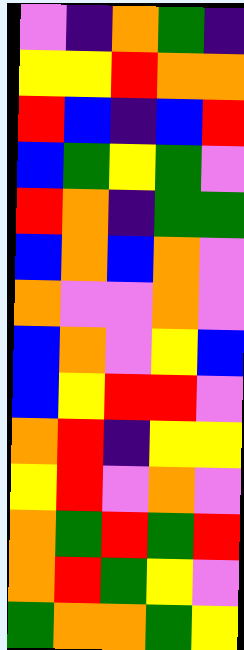[["violet", "indigo", "orange", "green", "indigo"], ["yellow", "yellow", "red", "orange", "orange"], ["red", "blue", "indigo", "blue", "red"], ["blue", "green", "yellow", "green", "violet"], ["red", "orange", "indigo", "green", "green"], ["blue", "orange", "blue", "orange", "violet"], ["orange", "violet", "violet", "orange", "violet"], ["blue", "orange", "violet", "yellow", "blue"], ["blue", "yellow", "red", "red", "violet"], ["orange", "red", "indigo", "yellow", "yellow"], ["yellow", "red", "violet", "orange", "violet"], ["orange", "green", "red", "green", "red"], ["orange", "red", "green", "yellow", "violet"], ["green", "orange", "orange", "green", "yellow"]]